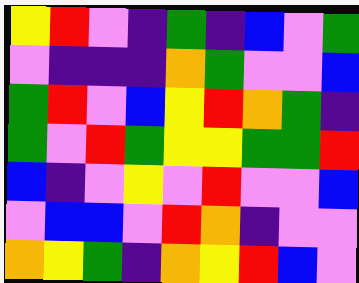[["yellow", "red", "violet", "indigo", "green", "indigo", "blue", "violet", "green"], ["violet", "indigo", "indigo", "indigo", "orange", "green", "violet", "violet", "blue"], ["green", "red", "violet", "blue", "yellow", "red", "orange", "green", "indigo"], ["green", "violet", "red", "green", "yellow", "yellow", "green", "green", "red"], ["blue", "indigo", "violet", "yellow", "violet", "red", "violet", "violet", "blue"], ["violet", "blue", "blue", "violet", "red", "orange", "indigo", "violet", "violet"], ["orange", "yellow", "green", "indigo", "orange", "yellow", "red", "blue", "violet"]]